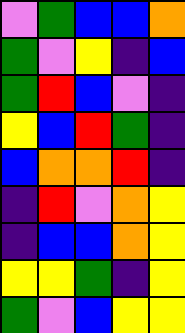[["violet", "green", "blue", "blue", "orange"], ["green", "violet", "yellow", "indigo", "blue"], ["green", "red", "blue", "violet", "indigo"], ["yellow", "blue", "red", "green", "indigo"], ["blue", "orange", "orange", "red", "indigo"], ["indigo", "red", "violet", "orange", "yellow"], ["indigo", "blue", "blue", "orange", "yellow"], ["yellow", "yellow", "green", "indigo", "yellow"], ["green", "violet", "blue", "yellow", "yellow"]]